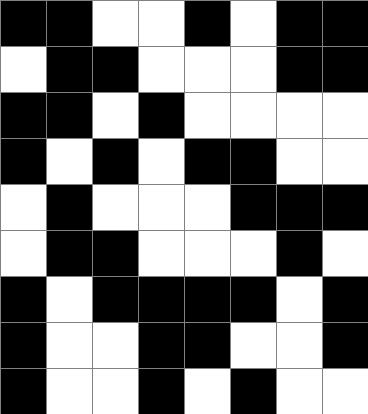[["black", "black", "white", "white", "black", "white", "black", "black"], ["white", "black", "black", "white", "white", "white", "black", "black"], ["black", "black", "white", "black", "white", "white", "white", "white"], ["black", "white", "black", "white", "black", "black", "white", "white"], ["white", "black", "white", "white", "white", "black", "black", "black"], ["white", "black", "black", "white", "white", "white", "black", "white"], ["black", "white", "black", "black", "black", "black", "white", "black"], ["black", "white", "white", "black", "black", "white", "white", "black"], ["black", "white", "white", "black", "white", "black", "white", "white"]]